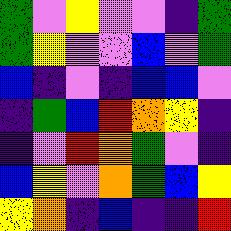[["green", "violet", "yellow", "violet", "violet", "indigo", "green"], ["green", "yellow", "violet", "violet", "blue", "violet", "green"], ["blue", "indigo", "violet", "indigo", "blue", "blue", "violet"], ["indigo", "green", "blue", "red", "orange", "yellow", "indigo"], ["indigo", "violet", "red", "orange", "green", "violet", "indigo"], ["blue", "yellow", "violet", "orange", "green", "blue", "yellow"], ["yellow", "orange", "indigo", "blue", "indigo", "indigo", "red"]]